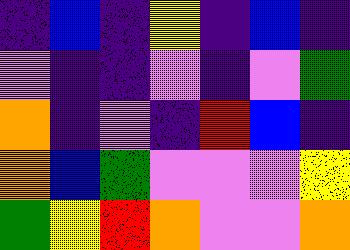[["indigo", "blue", "indigo", "yellow", "indigo", "blue", "indigo"], ["violet", "indigo", "indigo", "violet", "indigo", "violet", "green"], ["orange", "indigo", "violet", "indigo", "red", "blue", "indigo"], ["orange", "blue", "green", "violet", "violet", "violet", "yellow"], ["green", "yellow", "red", "orange", "violet", "violet", "orange"]]